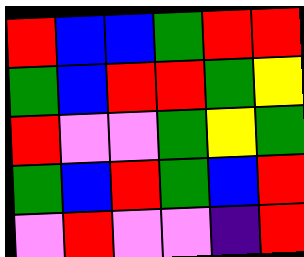[["red", "blue", "blue", "green", "red", "red"], ["green", "blue", "red", "red", "green", "yellow"], ["red", "violet", "violet", "green", "yellow", "green"], ["green", "blue", "red", "green", "blue", "red"], ["violet", "red", "violet", "violet", "indigo", "red"]]